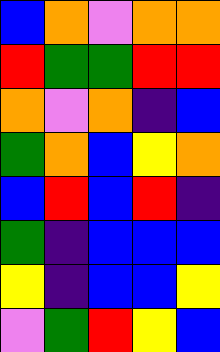[["blue", "orange", "violet", "orange", "orange"], ["red", "green", "green", "red", "red"], ["orange", "violet", "orange", "indigo", "blue"], ["green", "orange", "blue", "yellow", "orange"], ["blue", "red", "blue", "red", "indigo"], ["green", "indigo", "blue", "blue", "blue"], ["yellow", "indigo", "blue", "blue", "yellow"], ["violet", "green", "red", "yellow", "blue"]]